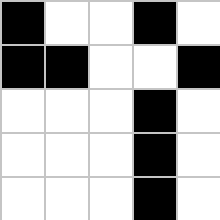[["black", "white", "white", "black", "white"], ["black", "black", "white", "white", "black"], ["white", "white", "white", "black", "white"], ["white", "white", "white", "black", "white"], ["white", "white", "white", "black", "white"]]